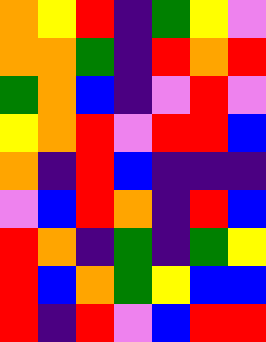[["orange", "yellow", "red", "indigo", "green", "yellow", "violet"], ["orange", "orange", "green", "indigo", "red", "orange", "red"], ["green", "orange", "blue", "indigo", "violet", "red", "violet"], ["yellow", "orange", "red", "violet", "red", "red", "blue"], ["orange", "indigo", "red", "blue", "indigo", "indigo", "indigo"], ["violet", "blue", "red", "orange", "indigo", "red", "blue"], ["red", "orange", "indigo", "green", "indigo", "green", "yellow"], ["red", "blue", "orange", "green", "yellow", "blue", "blue"], ["red", "indigo", "red", "violet", "blue", "red", "red"]]